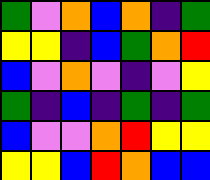[["green", "violet", "orange", "blue", "orange", "indigo", "green"], ["yellow", "yellow", "indigo", "blue", "green", "orange", "red"], ["blue", "violet", "orange", "violet", "indigo", "violet", "yellow"], ["green", "indigo", "blue", "indigo", "green", "indigo", "green"], ["blue", "violet", "violet", "orange", "red", "yellow", "yellow"], ["yellow", "yellow", "blue", "red", "orange", "blue", "blue"]]